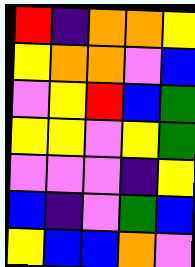[["red", "indigo", "orange", "orange", "yellow"], ["yellow", "orange", "orange", "violet", "blue"], ["violet", "yellow", "red", "blue", "green"], ["yellow", "yellow", "violet", "yellow", "green"], ["violet", "violet", "violet", "indigo", "yellow"], ["blue", "indigo", "violet", "green", "blue"], ["yellow", "blue", "blue", "orange", "violet"]]